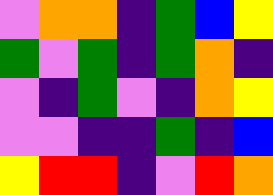[["violet", "orange", "orange", "indigo", "green", "blue", "yellow"], ["green", "violet", "green", "indigo", "green", "orange", "indigo"], ["violet", "indigo", "green", "violet", "indigo", "orange", "yellow"], ["violet", "violet", "indigo", "indigo", "green", "indigo", "blue"], ["yellow", "red", "red", "indigo", "violet", "red", "orange"]]